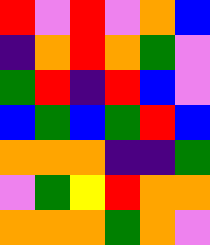[["red", "violet", "red", "violet", "orange", "blue"], ["indigo", "orange", "red", "orange", "green", "violet"], ["green", "red", "indigo", "red", "blue", "violet"], ["blue", "green", "blue", "green", "red", "blue"], ["orange", "orange", "orange", "indigo", "indigo", "green"], ["violet", "green", "yellow", "red", "orange", "orange"], ["orange", "orange", "orange", "green", "orange", "violet"]]